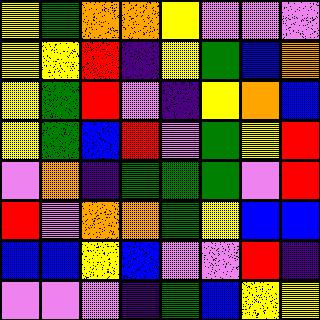[["yellow", "green", "orange", "orange", "yellow", "violet", "violet", "violet"], ["yellow", "yellow", "red", "indigo", "yellow", "green", "blue", "orange"], ["yellow", "green", "red", "violet", "indigo", "yellow", "orange", "blue"], ["yellow", "green", "blue", "red", "violet", "green", "yellow", "red"], ["violet", "orange", "indigo", "green", "green", "green", "violet", "red"], ["red", "violet", "orange", "orange", "green", "yellow", "blue", "blue"], ["blue", "blue", "yellow", "blue", "violet", "violet", "red", "indigo"], ["violet", "violet", "violet", "indigo", "green", "blue", "yellow", "yellow"]]